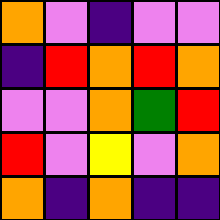[["orange", "violet", "indigo", "violet", "violet"], ["indigo", "red", "orange", "red", "orange"], ["violet", "violet", "orange", "green", "red"], ["red", "violet", "yellow", "violet", "orange"], ["orange", "indigo", "orange", "indigo", "indigo"]]